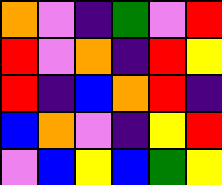[["orange", "violet", "indigo", "green", "violet", "red"], ["red", "violet", "orange", "indigo", "red", "yellow"], ["red", "indigo", "blue", "orange", "red", "indigo"], ["blue", "orange", "violet", "indigo", "yellow", "red"], ["violet", "blue", "yellow", "blue", "green", "yellow"]]